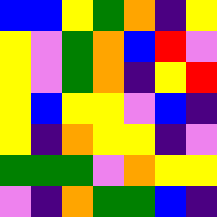[["blue", "blue", "yellow", "green", "orange", "indigo", "yellow"], ["yellow", "violet", "green", "orange", "blue", "red", "violet"], ["yellow", "violet", "green", "orange", "indigo", "yellow", "red"], ["yellow", "blue", "yellow", "yellow", "violet", "blue", "indigo"], ["yellow", "indigo", "orange", "yellow", "yellow", "indigo", "violet"], ["green", "green", "green", "violet", "orange", "yellow", "yellow"], ["violet", "indigo", "orange", "green", "green", "blue", "indigo"]]